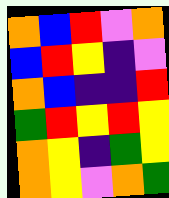[["orange", "blue", "red", "violet", "orange"], ["blue", "red", "yellow", "indigo", "violet"], ["orange", "blue", "indigo", "indigo", "red"], ["green", "red", "yellow", "red", "yellow"], ["orange", "yellow", "indigo", "green", "yellow"], ["orange", "yellow", "violet", "orange", "green"]]